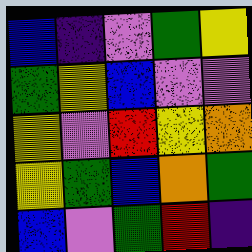[["blue", "indigo", "violet", "green", "yellow"], ["green", "yellow", "blue", "violet", "violet"], ["yellow", "violet", "red", "yellow", "orange"], ["yellow", "green", "blue", "orange", "green"], ["blue", "violet", "green", "red", "indigo"]]